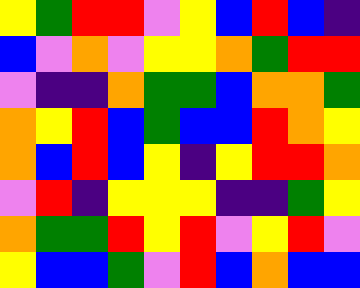[["yellow", "green", "red", "red", "violet", "yellow", "blue", "red", "blue", "indigo"], ["blue", "violet", "orange", "violet", "yellow", "yellow", "orange", "green", "red", "red"], ["violet", "indigo", "indigo", "orange", "green", "green", "blue", "orange", "orange", "green"], ["orange", "yellow", "red", "blue", "green", "blue", "blue", "red", "orange", "yellow"], ["orange", "blue", "red", "blue", "yellow", "indigo", "yellow", "red", "red", "orange"], ["violet", "red", "indigo", "yellow", "yellow", "yellow", "indigo", "indigo", "green", "yellow"], ["orange", "green", "green", "red", "yellow", "red", "violet", "yellow", "red", "violet"], ["yellow", "blue", "blue", "green", "violet", "red", "blue", "orange", "blue", "blue"]]